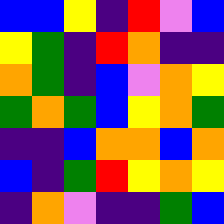[["blue", "blue", "yellow", "indigo", "red", "violet", "blue"], ["yellow", "green", "indigo", "red", "orange", "indigo", "indigo"], ["orange", "green", "indigo", "blue", "violet", "orange", "yellow"], ["green", "orange", "green", "blue", "yellow", "orange", "green"], ["indigo", "indigo", "blue", "orange", "orange", "blue", "orange"], ["blue", "indigo", "green", "red", "yellow", "orange", "yellow"], ["indigo", "orange", "violet", "indigo", "indigo", "green", "blue"]]